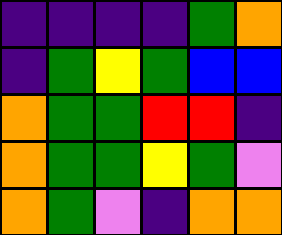[["indigo", "indigo", "indigo", "indigo", "green", "orange"], ["indigo", "green", "yellow", "green", "blue", "blue"], ["orange", "green", "green", "red", "red", "indigo"], ["orange", "green", "green", "yellow", "green", "violet"], ["orange", "green", "violet", "indigo", "orange", "orange"]]